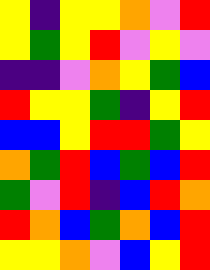[["yellow", "indigo", "yellow", "yellow", "orange", "violet", "red"], ["yellow", "green", "yellow", "red", "violet", "yellow", "violet"], ["indigo", "indigo", "violet", "orange", "yellow", "green", "blue"], ["red", "yellow", "yellow", "green", "indigo", "yellow", "red"], ["blue", "blue", "yellow", "red", "red", "green", "yellow"], ["orange", "green", "red", "blue", "green", "blue", "red"], ["green", "violet", "red", "indigo", "blue", "red", "orange"], ["red", "orange", "blue", "green", "orange", "blue", "red"], ["yellow", "yellow", "orange", "violet", "blue", "yellow", "red"]]